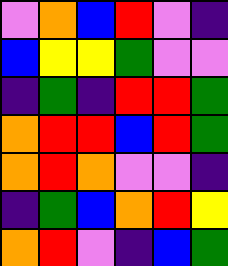[["violet", "orange", "blue", "red", "violet", "indigo"], ["blue", "yellow", "yellow", "green", "violet", "violet"], ["indigo", "green", "indigo", "red", "red", "green"], ["orange", "red", "red", "blue", "red", "green"], ["orange", "red", "orange", "violet", "violet", "indigo"], ["indigo", "green", "blue", "orange", "red", "yellow"], ["orange", "red", "violet", "indigo", "blue", "green"]]